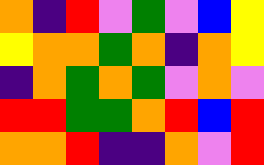[["orange", "indigo", "red", "violet", "green", "violet", "blue", "yellow"], ["yellow", "orange", "orange", "green", "orange", "indigo", "orange", "yellow"], ["indigo", "orange", "green", "orange", "green", "violet", "orange", "violet"], ["red", "red", "green", "green", "orange", "red", "blue", "red"], ["orange", "orange", "red", "indigo", "indigo", "orange", "violet", "red"]]